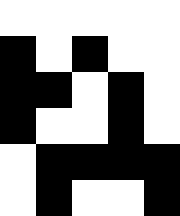[["white", "white", "white", "white", "white"], ["black", "white", "black", "white", "white"], ["black", "black", "white", "black", "white"], ["black", "white", "white", "black", "white"], ["white", "black", "black", "black", "black"], ["white", "black", "white", "white", "black"]]